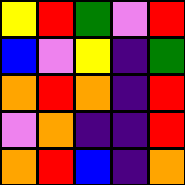[["yellow", "red", "green", "violet", "red"], ["blue", "violet", "yellow", "indigo", "green"], ["orange", "red", "orange", "indigo", "red"], ["violet", "orange", "indigo", "indigo", "red"], ["orange", "red", "blue", "indigo", "orange"]]